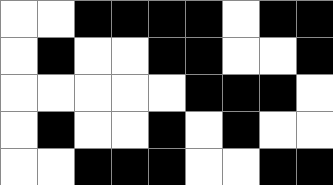[["white", "white", "black", "black", "black", "black", "white", "black", "black"], ["white", "black", "white", "white", "black", "black", "white", "white", "black"], ["white", "white", "white", "white", "white", "black", "black", "black", "white"], ["white", "black", "white", "white", "black", "white", "black", "white", "white"], ["white", "white", "black", "black", "black", "white", "white", "black", "black"]]